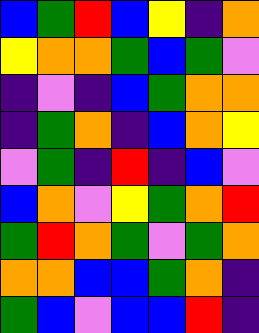[["blue", "green", "red", "blue", "yellow", "indigo", "orange"], ["yellow", "orange", "orange", "green", "blue", "green", "violet"], ["indigo", "violet", "indigo", "blue", "green", "orange", "orange"], ["indigo", "green", "orange", "indigo", "blue", "orange", "yellow"], ["violet", "green", "indigo", "red", "indigo", "blue", "violet"], ["blue", "orange", "violet", "yellow", "green", "orange", "red"], ["green", "red", "orange", "green", "violet", "green", "orange"], ["orange", "orange", "blue", "blue", "green", "orange", "indigo"], ["green", "blue", "violet", "blue", "blue", "red", "indigo"]]